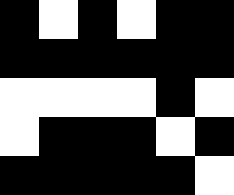[["black", "white", "black", "white", "black", "black"], ["black", "black", "black", "black", "black", "black"], ["white", "white", "white", "white", "black", "white"], ["white", "black", "black", "black", "white", "black"], ["black", "black", "black", "black", "black", "white"]]